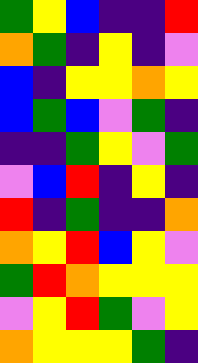[["green", "yellow", "blue", "indigo", "indigo", "red"], ["orange", "green", "indigo", "yellow", "indigo", "violet"], ["blue", "indigo", "yellow", "yellow", "orange", "yellow"], ["blue", "green", "blue", "violet", "green", "indigo"], ["indigo", "indigo", "green", "yellow", "violet", "green"], ["violet", "blue", "red", "indigo", "yellow", "indigo"], ["red", "indigo", "green", "indigo", "indigo", "orange"], ["orange", "yellow", "red", "blue", "yellow", "violet"], ["green", "red", "orange", "yellow", "yellow", "yellow"], ["violet", "yellow", "red", "green", "violet", "yellow"], ["orange", "yellow", "yellow", "yellow", "green", "indigo"]]